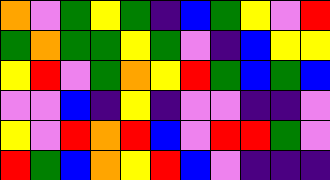[["orange", "violet", "green", "yellow", "green", "indigo", "blue", "green", "yellow", "violet", "red"], ["green", "orange", "green", "green", "yellow", "green", "violet", "indigo", "blue", "yellow", "yellow"], ["yellow", "red", "violet", "green", "orange", "yellow", "red", "green", "blue", "green", "blue"], ["violet", "violet", "blue", "indigo", "yellow", "indigo", "violet", "violet", "indigo", "indigo", "violet"], ["yellow", "violet", "red", "orange", "red", "blue", "violet", "red", "red", "green", "violet"], ["red", "green", "blue", "orange", "yellow", "red", "blue", "violet", "indigo", "indigo", "indigo"]]